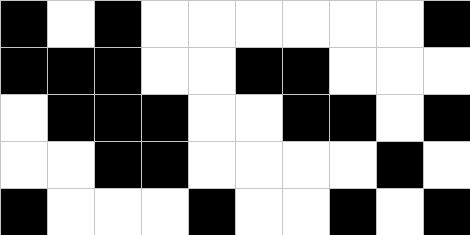[["black", "white", "black", "white", "white", "white", "white", "white", "white", "black"], ["black", "black", "black", "white", "white", "black", "black", "white", "white", "white"], ["white", "black", "black", "black", "white", "white", "black", "black", "white", "black"], ["white", "white", "black", "black", "white", "white", "white", "white", "black", "white"], ["black", "white", "white", "white", "black", "white", "white", "black", "white", "black"]]